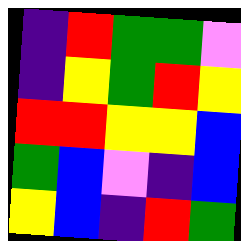[["indigo", "red", "green", "green", "violet"], ["indigo", "yellow", "green", "red", "yellow"], ["red", "red", "yellow", "yellow", "blue"], ["green", "blue", "violet", "indigo", "blue"], ["yellow", "blue", "indigo", "red", "green"]]